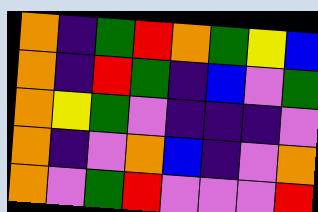[["orange", "indigo", "green", "red", "orange", "green", "yellow", "blue"], ["orange", "indigo", "red", "green", "indigo", "blue", "violet", "green"], ["orange", "yellow", "green", "violet", "indigo", "indigo", "indigo", "violet"], ["orange", "indigo", "violet", "orange", "blue", "indigo", "violet", "orange"], ["orange", "violet", "green", "red", "violet", "violet", "violet", "red"]]